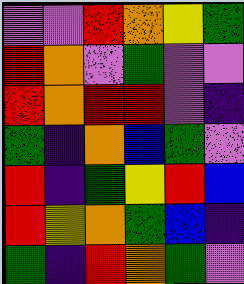[["violet", "violet", "red", "orange", "yellow", "green"], ["red", "orange", "violet", "green", "violet", "violet"], ["red", "orange", "red", "red", "violet", "indigo"], ["green", "indigo", "orange", "blue", "green", "violet"], ["red", "indigo", "green", "yellow", "red", "blue"], ["red", "yellow", "orange", "green", "blue", "indigo"], ["green", "indigo", "red", "orange", "green", "violet"]]